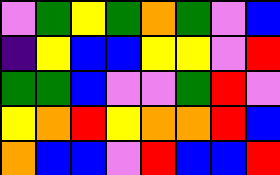[["violet", "green", "yellow", "green", "orange", "green", "violet", "blue"], ["indigo", "yellow", "blue", "blue", "yellow", "yellow", "violet", "red"], ["green", "green", "blue", "violet", "violet", "green", "red", "violet"], ["yellow", "orange", "red", "yellow", "orange", "orange", "red", "blue"], ["orange", "blue", "blue", "violet", "red", "blue", "blue", "red"]]